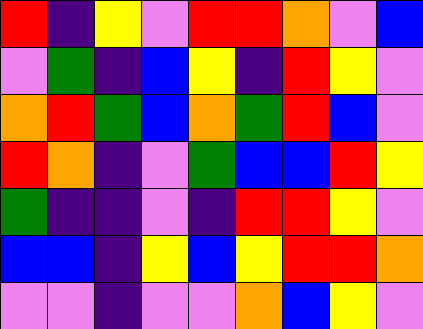[["red", "indigo", "yellow", "violet", "red", "red", "orange", "violet", "blue"], ["violet", "green", "indigo", "blue", "yellow", "indigo", "red", "yellow", "violet"], ["orange", "red", "green", "blue", "orange", "green", "red", "blue", "violet"], ["red", "orange", "indigo", "violet", "green", "blue", "blue", "red", "yellow"], ["green", "indigo", "indigo", "violet", "indigo", "red", "red", "yellow", "violet"], ["blue", "blue", "indigo", "yellow", "blue", "yellow", "red", "red", "orange"], ["violet", "violet", "indigo", "violet", "violet", "orange", "blue", "yellow", "violet"]]